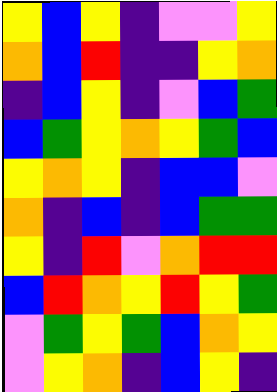[["yellow", "blue", "yellow", "indigo", "violet", "violet", "yellow"], ["orange", "blue", "red", "indigo", "indigo", "yellow", "orange"], ["indigo", "blue", "yellow", "indigo", "violet", "blue", "green"], ["blue", "green", "yellow", "orange", "yellow", "green", "blue"], ["yellow", "orange", "yellow", "indigo", "blue", "blue", "violet"], ["orange", "indigo", "blue", "indigo", "blue", "green", "green"], ["yellow", "indigo", "red", "violet", "orange", "red", "red"], ["blue", "red", "orange", "yellow", "red", "yellow", "green"], ["violet", "green", "yellow", "green", "blue", "orange", "yellow"], ["violet", "yellow", "orange", "indigo", "blue", "yellow", "indigo"]]